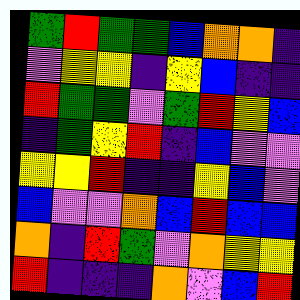[["green", "red", "green", "green", "blue", "orange", "orange", "indigo"], ["violet", "yellow", "yellow", "indigo", "yellow", "blue", "indigo", "indigo"], ["red", "green", "green", "violet", "green", "red", "yellow", "blue"], ["indigo", "green", "yellow", "red", "indigo", "blue", "violet", "violet"], ["yellow", "yellow", "red", "indigo", "indigo", "yellow", "blue", "violet"], ["blue", "violet", "violet", "orange", "blue", "red", "blue", "blue"], ["orange", "indigo", "red", "green", "violet", "orange", "yellow", "yellow"], ["red", "indigo", "indigo", "indigo", "orange", "violet", "blue", "red"]]